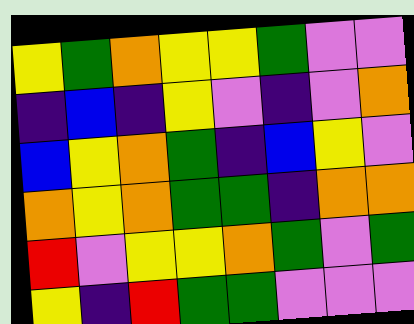[["yellow", "green", "orange", "yellow", "yellow", "green", "violet", "violet"], ["indigo", "blue", "indigo", "yellow", "violet", "indigo", "violet", "orange"], ["blue", "yellow", "orange", "green", "indigo", "blue", "yellow", "violet"], ["orange", "yellow", "orange", "green", "green", "indigo", "orange", "orange"], ["red", "violet", "yellow", "yellow", "orange", "green", "violet", "green"], ["yellow", "indigo", "red", "green", "green", "violet", "violet", "violet"]]